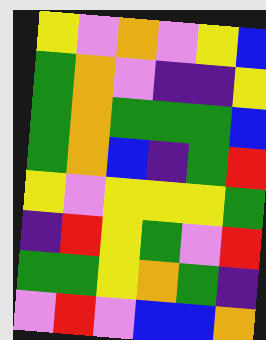[["yellow", "violet", "orange", "violet", "yellow", "blue"], ["green", "orange", "violet", "indigo", "indigo", "yellow"], ["green", "orange", "green", "green", "green", "blue"], ["green", "orange", "blue", "indigo", "green", "red"], ["yellow", "violet", "yellow", "yellow", "yellow", "green"], ["indigo", "red", "yellow", "green", "violet", "red"], ["green", "green", "yellow", "orange", "green", "indigo"], ["violet", "red", "violet", "blue", "blue", "orange"]]